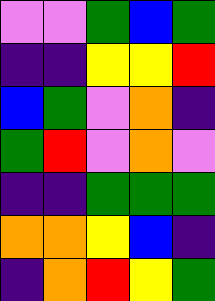[["violet", "violet", "green", "blue", "green"], ["indigo", "indigo", "yellow", "yellow", "red"], ["blue", "green", "violet", "orange", "indigo"], ["green", "red", "violet", "orange", "violet"], ["indigo", "indigo", "green", "green", "green"], ["orange", "orange", "yellow", "blue", "indigo"], ["indigo", "orange", "red", "yellow", "green"]]